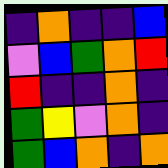[["indigo", "orange", "indigo", "indigo", "blue"], ["violet", "blue", "green", "orange", "red"], ["red", "indigo", "indigo", "orange", "indigo"], ["green", "yellow", "violet", "orange", "indigo"], ["green", "blue", "orange", "indigo", "orange"]]